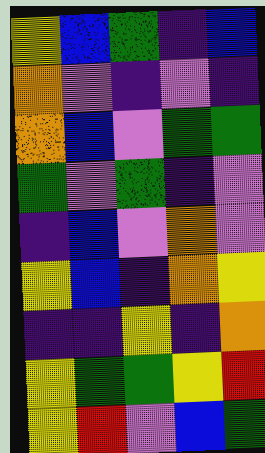[["yellow", "blue", "green", "indigo", "blue"], ["orange", "violet", "indigo", "violet", "indigo"], ["orange", "blue", "violet", "green", "green"], ["green", "violet", "green", "indigo", "violet"], ["indigo", "blue", "violet", "orange", "violet"], ["yellow", "blue", "indigo", "orange", "yellow"], ["indigo", "indigo", "yellow", "indigo", "orange"], ["yellow", "green", "green", "yellow", "red"], ["yellow", "red", "violet", "blue", "green"]]